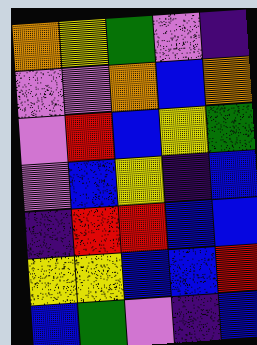[["orange", "yellow", "green", "violet", "indigo"], ["violet", "violet", "orange", "blue", "orange"], ["violet", "red", "blue", "yellow", "green"], ["violet", "blue", "yellow", "indigo", "blue"], ["indigo", "red", "red", "blue", "blue"], ["yellow", "yellow", "blue", "blue", "red"], ["blue", "green", "violet", "indigo", "blue"]]